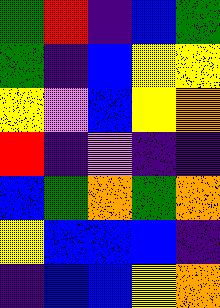[["green", "red", "indigo", "blue", "green"], ["green", "indigo", "blue", "yellow", "yellow"], ["yellow", "violet", "blue", "yellow", "orange"], ["red", "indigo", "violet", "indigo", "indigo"], ["blue", "green", "orange", "green", "orange"], ["yellow", "blue", "blue", "blue", "indigo"], ["indigo", "blue", "blue", "yellow", "orange"]]